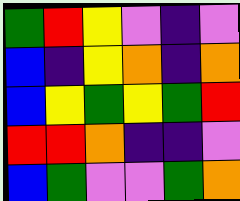[["green", "red", "yellow", "violet", "indigo", "violet"], ["blue", "indigo", "yellow", "orange", "indigo", "orange"], ["blue", "yellow", "green", "yellow", "green", "red"], ["red", "red", "orange", "indigo", "indigo", "violet"], ["blue", "green", "violet", "violet", "green", "orange"]]